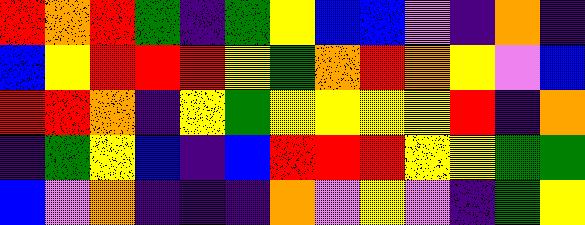[["red", "orange", "red", "green", "indigo", "green", "yellow", "blue", "blue", "violet", "indigo", "orange", "indigo"], ["blue", "yellow", "red", "red", "red", "yellow", "green", "orange", "red", "orange", "yellow", "violet", "blue"], ["red", "red", "orange", "indigo", "yellow", "green", "yellow", "yellow", "yellow", "yellow", "red", "indigo", "orange"], ["indigo", "green", "yellow", "blue", "indigo", "blue", "red", "red", "red", "yellow", "yellow", "green", "green"], ["blue", "violet", "orange", "indigo", "indigo", "indigo", "orange", "violet", "yellow", "violet", "indigo", "green", "yellow"]]